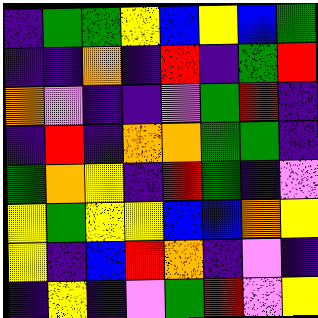[["indigo", "green", "green", "yellow", "blue", "yellow", "blue", "green"], ["indigo", "indigo", "orange", "indigo", "red", "indigo", "green", "red"], ["orange", "violet", "indigo", "indigo", "violet", "green", "red", "indigo"], ["indigo", "red", "indigo", "orange", "orange", "green", "green", "indigo"], ["green", "orange", "yellow", "indigo", "red", "green", "indigo", "violet"], ["yellow", "green", "yellow", "yellow", "blue", "blue", "orange", "yellow"], ["yellow", "indigo", "blue", "red", "orange", "indigo", "violet", "indigo"], ["indigo", "yellow", "indigo", "violet", "green", "red", "violet", "yellow"]]